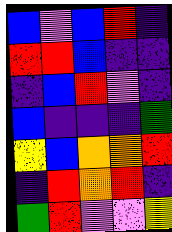[["blue", "violet", "blue", "red", "indigo"], ["red", "red", "blue", "indigo", "indigo"], ["indigo", "blue", "red", "violet", "indigo"], ["blue", "indigo", "indigo", "indigo", "green"], ["yellow", "blue", "orange", "orange", "red"], ["indigo", "red", "orange", "red", "indigo"], ["green", "red", "violet", "violet", "yellow"]]